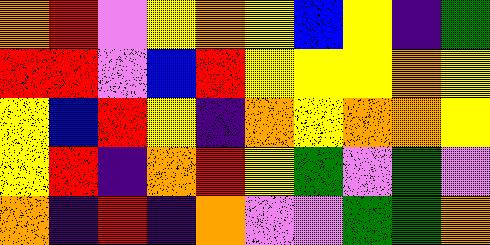[["orange", "red", "violet", "yellow", "orange", "yellow", "blue", "yellow", "indigo", "green"], ["red", "red", "violet", "blue", "red", "yellow", "yellow", "yellow", "orange", "yellow"], ["yellow", "blue", "red", "yellow", "indigo", "orange", "yellow", "orange", "orange", "yellow"], ["yellow", "red", "indigo", "orange", "red", "yellow", "green", "violet", "green", "violet"], ["orange", "indigo", "red", "indigo", "orange", "violet", "violet", "green", "green", "orange"]]